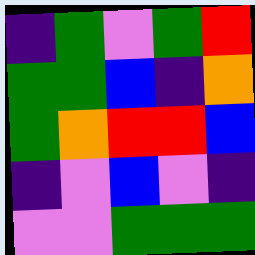[["indigo", "green", "violet", "green", "red"], ["green", "green", "blue", "indigo", "orange"], ["green", "orange", "red", "red", "blue"], ["indigo", "violet", "blue", "violet", "indigo"], ["violet", "violet", "green", "green", "green"]]